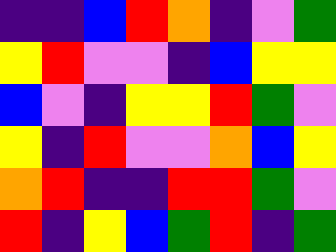[["indigo", "indigo", "blue", "red", "orange", "indigo", "violet", "green"], ["yellow", "red", "violet", "violet", "indigo", "blue", "yellow", "yellow"], ["blue", "violet", "indigo", "yellow", "yellow", "red", "green", "violet"], ["yellow", "indigo", "red", "violet", "violet", "orange", "blue", "yellow"], ["orange", "red", "indigo", "indigo", "red", "red", "green", "violet"], ["red", "indigo", "yellow", "blue", "green", "red", "indigo", "green"]]